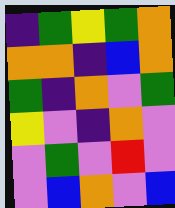[["indigo", "green", "yellow", "green", "orange"], ["orange", "orange", "indigo", "blue", "orange"], ["green", "indigo", "orange", "violet", "green"], ["yellow", "violet", "indigo", "orange", "violet"], ["violet", "green", "violet", "red", "violet"], ["violet", "blue", "orange", "violet", "blue"]]